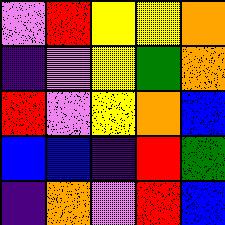[["violet", "red", "yellow", "yellow", "orange"], ["indigo", "violet", "yellow", "green", "orange"], ["red", "violet", "yellow", "orange", "blue"], ["blue", "blue", "indigo", "red", "green"], ["indigo", "orange", "violet", "red", "blue"]]